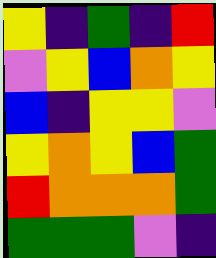[["yellow", "indigo", "green", "indigo", "red"], ["violet", "yellow", "blue", "orange", "yellow"], ["blue", "indigo", "yellow", "yellow", "violet"], ["yellow", "orange", "yellow", "blue", "green"], ["red", "orange", "orange", "orange", "green"], ["green", "green", "green", "violet", "indigo"]]